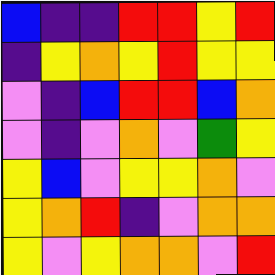[["blue", "indigo", "indigo", "red", "red", "yellow", "red"], ["indigo", "yellow", "orange", "yellow", "red", "yellow", "yellow"], ["violet", "indigo", "blue", "red", "red", "blue", "orange"], ["violet", "indigo", "violet", "orange", "violet", "green", "yellow"], ["yellow", "blue", "violet", "yellow", "yellow", "orange", "violet"], ["yellow", "orange", "red", "indigo", "violet", "orange", "orange"], ["yellow", "violet", "yellow", "orange", "orange", "violet", "red"]]